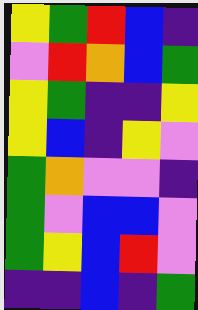[["yellow", "green", "red", "blue", "indigo"], ["violet", "red", "orange", "blue", "green"], ["yellow", "green", "indigo", "indigo", "yellow"], ["yellow", "blue", "indigo", "yellow", "violet"], ["green", "orange", "violet", "violet", "indigo"], ["green", "violet", "blue", "blue", "violet"], ["green", "yellow", "blue", "red", "violet"], ["indigo", "indigo", "blue", "indigo", "green"]]